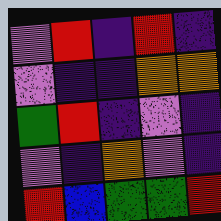[["violet", "red", "indigo", "red", "indigo"], ["violet", "indigo", "indigo", "orange", "orange"], ["green", "red", "indigo", "violet", "indigo"], ["violet", "indigo", "orange", "violet", "indigo"], ["red", "blue", "green", "green", "red"]]